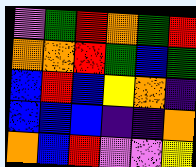[["violet", "green", "red", "orange", "green", "red"], ["orange", "orange", "red", "green", "blue", "green"], ["blue", "red", "blue", "yellow", "orange", "indigo"], ["blue", "blue", "blue", "indigo", "indigo", "orange"], ["orange", "blue", "red", "violet", "violet", "yellow"]]